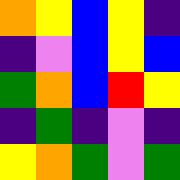[["orange", "yellow", "blue", "yellow", "indigo"], ["indigo", "violet", "blue", "yellow", "blue"], ["green", "orange", "blue", "red", "yellow"], ["indigo", "green", "indigo", "violet", "indigo"], ["yellow", "orange", "green", "violet", "green"]]